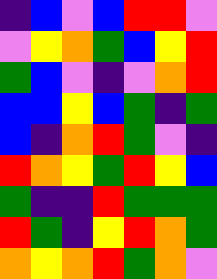[["indigo", "blue", "violet", "blue", "red", "red", "violet"], ["violet", "yellow", "orange", "green", "blue", "yellow", "red"], ["green", "blue", "violet", "indigo", "violet", "orange", "red"], ["blue", "blue", "yellow", "blue", "green", "indigo", "green"], ["blue", "indigo", "orange", "red", "green", "violet", "indigo"], ["red", "orange", "yellow", "green", "red", "yellow", "blue"], ["green", "indigo", "indigo", "red", "green", "green", "green"], ["red", "green", "indigo", "yellow", "red", "orange", "green"], ["orange", "yellow", "orange", "red", "green", "orange", "violet"]]